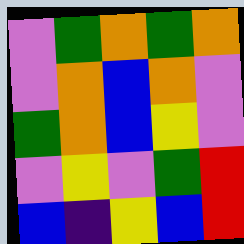[["violet", "green", "orange", "green", "orange"], ["violet", "orange", "blue", "orange", "violet"], ["green", "orange", "blue", "yellow", "violet"], ["violet", "yellow", "violet", "green", "red"], ["blue", "indigo", "yellow", "blue", "red"]]